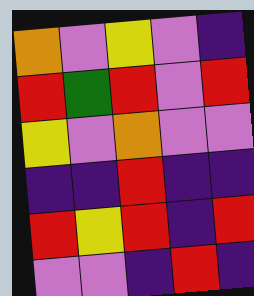[["orange", "violet", "yellow", "violet", "indigo"], ["red", "green", "red", "violet", "red"], ["yellow", "violet", "orange", "violet", "violet"], ["indigo", "indigo", "red", "indigo", "indigo"], ["red", "yellow", "red", "indigo", "red"], ["violet", "violet", "indigo", "red", "indigo"]]